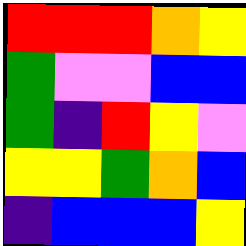[["red", "red", "red", "orange", "yellow"], ["green", "violet", "violet", "blue", "blue"], ["green", "indigo", "red", "yellow", "violet"], ["yellow", "yellow", "green", "orange", "blue"], ["indigo", "blue", "blue", "blue", "yellow"]]